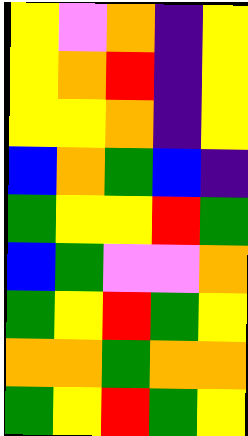[["yellow", "violet", "orange", "indigo", "yellow"], ["yellow", "orange", "red", "indigo", "yellow"], ["yellow", "yellow", "orange", "indigo", "yellow"], ["blue", "orange", "green", "blue", "indigo"], ["green", "yellow", "yellow", "red", "green"], ["blue", "green", "violet", "violet", "orange"], ["green", "yellow", "red", "green", "yellow"], ["orange", "orange", "green", "orange", "orange"], ["green", "yellow", "red", "green", "yellow"]]